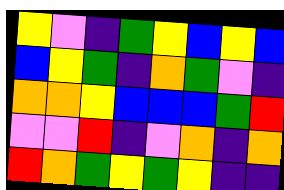[["yellow", "violet", "indigo", "green", "yellow", "blue", "yellow", "blue"], ["blue", "yellow", "green", "indigo", "orange", "green", "violet", "indigo"], ["orange", "orange", "yellow", "blue", "blue", "blue", "green", "red"], ["violet", "violet", "red", "indigo", "violet", "orange", "indigo", "orange"], ["red", "orange", "green", "yellow", "green", "yellow", "indigo", "indigo"]]